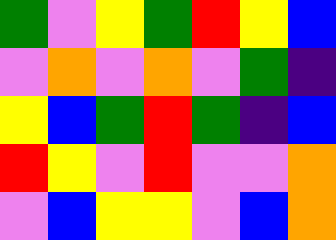[["green", "violet", "yellow", "green", "red", "yellow", "blue"], ["violet", "orange", "violet", "orange", "violet", "green", "indigo"], ["yellow", "blue", "green", "red", "green", "indigo", "blue"], ["red", "yellow", "violet", "red", "violet", "violet", "orange"], ["violet", "blue", "yellow", "yellow", "violet", "blue", "orange"]]